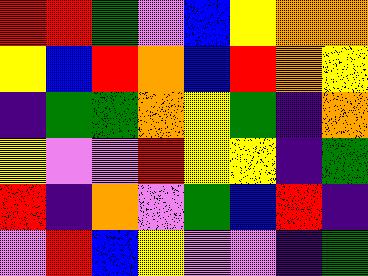[["red", "red", "green", "violet", "blue", "yellow", "orange", "orange"], ["yellow", "blue", "red", "orange", "blue", "red", "orange", "yellow"], ["indigo", "green", "green", "orange", "yellow", "green", "indigo", "orange"], ["yellow", "violet", "violet", "red", "yellow", "yellow", "indigo", "green"], ["red", "indigo", "orange", "violet", "green", "blue", "red", "indigo"], ["violet", "red", "blue", "yellow", "violet", "violet", "indigo", "green"]]